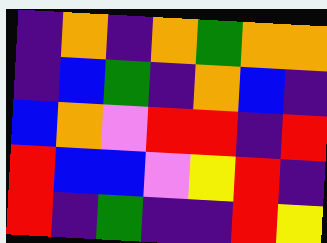[["indigo", "orange", "indigo", "orange", "green", "orange", "orange"], ["indigo", "blue", "green", "indigo", "orange", "blue", "indigo"], ["blue", "orange", "violet", "red", "red", "indigo", "red"], ["red", "blue", "blue", "violet", "yellow", "red", "indigo"], ["red", "indigo", "green", "indigo", "indigo", "red", "yellow"]]